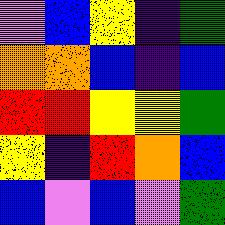[["violet", "blue", "yellow", "indigo", "green"], ["orange", "orange", "blue", "indigo", "blue"], ["red", "red", "yellow", "yellow", "green"], ["yellow", "indigo", "red", "orange", "blue"], ["blue", "violet", "blue", "violet", "green"]]